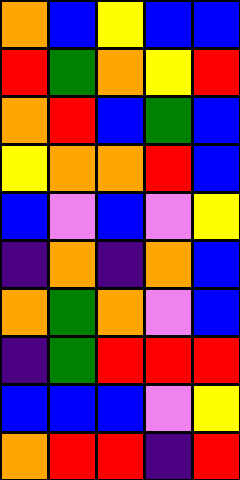[["orange", "blue", "yellow", "blue", "blue"], ["red", "green", "orange", "yellow", "red"], ["orange", "red", "blue", "green", "blue"], ["yellow", "orange", "orange", "red", "blue"], ["blue", "violet", "blue", "violet", "yellow"], ["indigo", "orange", "indigo", "orange", "blue"], ["orange", "green", "orange", "violet", "blue"], ["indigo", "green", "red", "red", "red"], ["blue", "blue", "blue", "violet", "yellow"], ["orange", "red", "red", "indigo", "red"]]